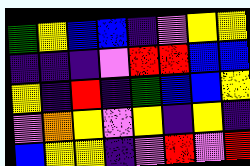[["green", "yellow", "blue", "blue", "indigo", "violet", "yellow", "yellow"], ["indigo", "indigo", "indigo", "violet", "red", "red", "blue", "blue"], ["yellow", "indigo", "red", "indigo", "green", "blue", "blue", "yellow"], ["violet", "orange", "yellow", "violet", "yellow", "indigo", "yellow", "indigo"], ["blue", "yellow", "yellow", "indigo", "violet", "red", "violet", "red"]]